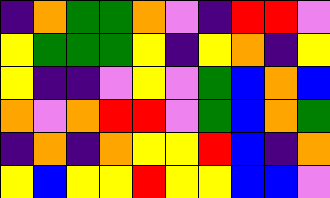[["indigo", "orange", "green", "green", "orange", "violet", "indigo", "red", "red", "violet"], ["yellow", "green", "green", "green", "yellow", "indigo", "yellow", "orange", "indigo", "yellow"], ["yellow", "indigo", "indigo", "violet", "yellow", "violet", "green", "blue", "orange", "blue"], ["orange", "violet", "orange", "red", "red", "violet", "green", "blue", "orange", "green"], ["indigo", "orange", "indigo", "orange", "yellow", "yellow", "red", "blue", "indigo", "orange"], ["yellow", "blue", "yellow", "yellow", "red", "yellow", "yellow", "blue", "blue", "violet"]]